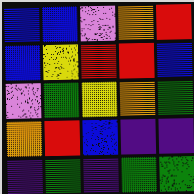[["blue", "blue", "violet", "orange", "red"], ["blue", "yellow", "red", "red", "blue"], ["violet", "green", "yellow", "orange", "green"], ["orange", "red", "blue", "indigo", "indigo"], ["indigo", "green", "indigo", "green", "green"]]